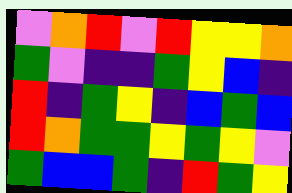[["violet", "orange", "red", "violet", "red", "yellow", "yellow", "orange"], ["green", "violet", "indigo", "indigo", "green", "yellow", "blue", "indigo"], ["red", "indigo", "green", "yellow", "indigo", "blue", "green", "blue"], ["red", "orange", "green", "green", "yellow", "green", "yellow", "violet"], ["green", "blue", "blue", "green", "indigo", "red", "green", "yellow"]]